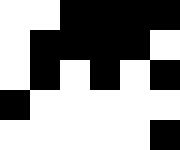[["white", "white", "black", "black", "black", "black"], ["white", "black", "black", "black", "black", "white"], ["white", "black", "white", "black", "white", "black"], ["black", "white", "white", "white", "white", "white"], ["white", "white", "white", "white", "white", "black"]]